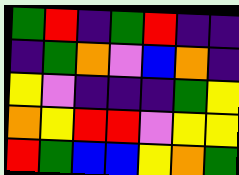[["green", "red", "indigo", "green", "red", "indigo", "indigo"], ["indigo", "green", "orange", "violet", "blue", "orange", "indigo"], ["yellow", "violet", "indigo", "indigo", "indigo", "green", "yellow"], ["orange", "yellow", "red", "red", "violet", "yellow", "yellow"], ["red", "green", "blue", "blue", "yellow", "orange", "green"]]